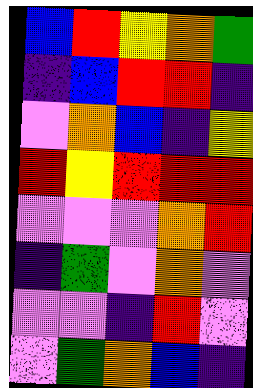[["blue", "red", "yellow", "orange", "green"], ["indigo", "blue", "red", "red", "indigo"], ["violet", "orange", "blue", "indigo", "yellow"], ["red", "yellow", "red", "red", "red"], ["violet", "violet", "violet", "orange", "red"], ["indigo", "green", "violet", "orange", "violet"], ["violet", "violet", "indigo", "red", "violet"], ["violet", "green", "orange", "blue", "indigo"]]